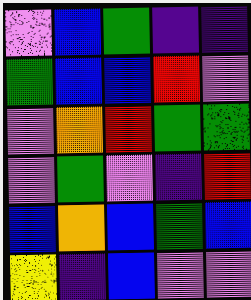[["violet", "blue", "green", "indigo", "indigo"], ["green", "blue", "blue", "red", "violet"], ["violet", "orange", "red", "green", "green"], ["violet", "green", "violet", "indigo", "red"], ["blue", "orange", "blue", "green", "blue"], ["yellow", "indigo", "blue", "violet", "violet"]]